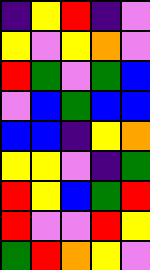[["indigo", "yellow", "red", "indigo", "violet"], ["yellow", "violet", "yellow", "orange", "violet"], ["red", "green", "violet", "green", "blue"], ["violet", "blue", "green", "blue", "blue"], ["blue", "blue", "indigo", "yellow", "orange"], ["yellow", "yellow", "violet", "indigo", "green"], ["red", "yellow", "blue", "green", "red"], ["red", "violet", "violet", "red", "yellow"], ["green", "red", "orange", "yellow", "violet"]]